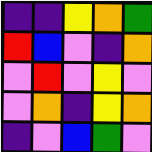[["indigo", "indigo", "yellow", "orange", "green"], ["red", "blue", "violet", "indigo", "orange"], ["violet", "red", "violet", "yellow", "violet"], ["violet", "orange", "indigo", "yellow", "orange"], ["indigo", "violet", "blue", "green", "violet"]]